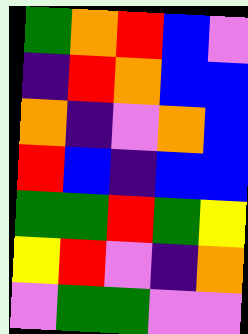[["green", "orange", "red", "blue", "violet"], ["indigo", "red", "orange", "blue", "blue"], ["orange", "indigo", "violet", "orange", "blue"], ["red", "blue", "indigo", "blue", "blue"], ["green", "green", "red", "green", "yellow"], ["yellow", "red", "violet", "indigo", "orange"], ["violet", "green", "green", "violet", "violet"]]